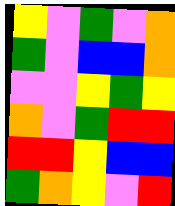[["yellow", "violet", "green", "violet", "orange"], ["green", "violet", "blue", "blue", "orange"], ["violet", "violet", "yellow", "green", "yellow"], ["orange", "violet", "green", "red", "red"], ["red", "red", "yellow", "blue", "blue"], ["green", "orange", "yellow", "violet", "red"]]